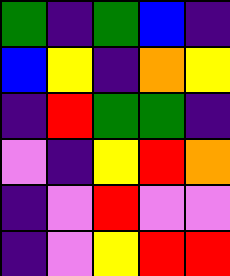[["green", "indigo", "green", "blue", "indigo"], ["blue", "yellow", "indigo", "orange", "yellow"], ["indigo", "red", "green", "green", "indigo"], ["violet", "indigo", "yellow", "red", "orange"], ["indigo", "violet", "red", "violet", "violet"], ["indigo", "violet", "yellow", "red", "red"]]